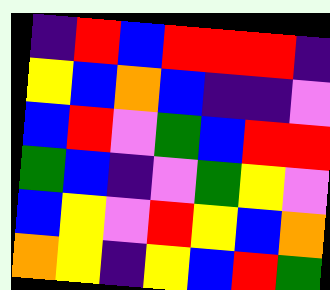[["indigo", "red", "blue", "red", "red", "red", "indigo"], ["yellow", "blue", "orange", "blue", "indigo", "indigo", "violet"], ["blue", "red", "violet", "green", "blue", "red", "red"], ["green", "blue", "indigo", "violet", "green", "yellow", "violet"], ["blue", "yellow", "violet", "red", "yellow", "blue", "orange"], ["orange", "yellow", "indigo", "yellow", "blue", "red", "green"]]